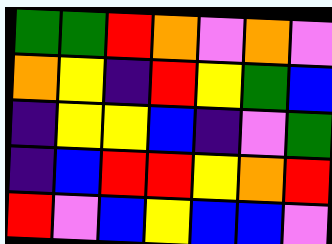[["green", "green", "red", "orange", "violet", "orange", "violet"], ["orange", "yellow", "indigo", "red", "yellow", "green", "blue"], ["indigo", "yellow", "yellow", "blue", "indigo", "violet", "green"], ["indigo", "blue", "red", "red", "yellow", "orange", "red"], ["red", "violet", "blue", "yellow", "blue", "blue", "violet"]]